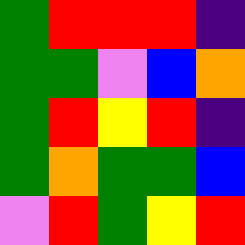[["green", "red", "red", "red", "indigo"], ["green", "green", "violet", "blue", "orange"], ["green", "red", "yellow", "red", "indigo"], ["green", "orange", "green", "green", "blue"], ["violet", "red", "green", "yellow", "red"]]